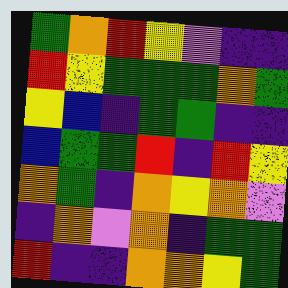[["green", "orange", "red", "yellow", "violet", "indigo", "indigo"], ["red", "yellow", "green", "green", "green", "orange", "green"], ["yellow", "blue", "indigo", "green", "green", "indigo", "indigo"], ["blue", "green", "green", "red", "indigo", "red", "yellow"], ["orange", "green", "indigo", "orange", "yellow", "orange", "violet"], ["indigo", "orange", "violet", "orange", "indigo", "green", "green"], ["red", "indigo", "indigo", "orange", "orange", "yellow", "green"]]